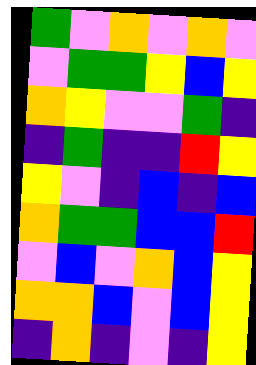[["green", "violet", "orange", "violet", "orange", "violet"], ["violet", "green", "green", "yellow", "blue", "yellow"], ["orange", "yellow", "violet", "violet", "green", "indigo"], ["indigo", "green", "indigo", "indigo", "red", "yellow"], ["yellow", "violet", "indigo", "blue", "indigo", "blue"], ["orange", "green", "green", "blue", "blue", "red"], ["violet", "blue", "violet", "orange", "blue", "yellow"], ["orange", "orange", "blue", "violet", "blue", "yellow"], ["indigo", "orange", "indigo", "violet", "indigo", "yellow"]]